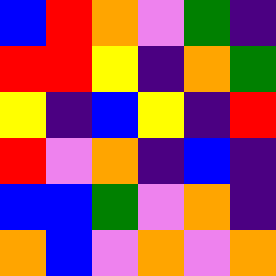[["blue", "red", "orange", "violet", "green", "indigo"], ["red", "red", "yellow", "indigo", "orange", "green"], ["yellow", "indigo", "blue", "yellow", "indigo", "red"], ["red", "violet", "orange", "indigo", "blue", "indigo"], ["blue", "blue", "green", "violet", "orange", "indigo"], ["orange", "blue", "violet", "orange", "violet", "orange"]]